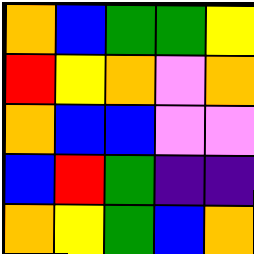[["orange", "blue", "green", "green", "yellow"], ["red", "yellow", "orange", "violet", "orange"], ["orange", "blue", "blue", "violet", "violet"], ["blue", "red", "green", "indigo", "indigo"], ["orange", "yellow", "green", "blue", "orange"]]